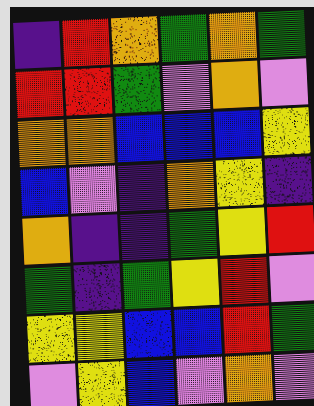[["indigo", "red", "orange", "green", "orange", "green"], ["red", "red", "green", "violet", "orange", "violet"], ["orange", "orange", "blue", "blue", "blue", "yellow"], ["blue", "violet", "indigo", "orange", "yellow", "indigo"], ["orange", "indigo", "indigo", "green", "yellow", "red"], ["green", "indigo", "green", "yellow", "red", "violet"], ["yellow", "yellow", "blue", "blue", "red", "green"], ["violet", "yellow", "blue", "violet", "orange", "violet"]]